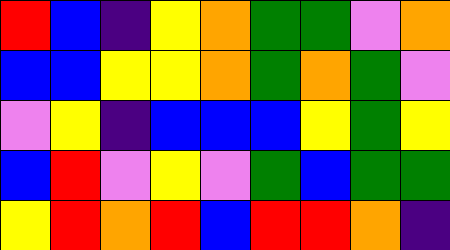[["red", "blue", "indigo", "yellow", "orange", "green", "green", "violet", "orange"], ["blue", "blue", "yellow", "yellow", "orange", "green", "orange", "green", "violet"], ["violet", "yellow", "indigo", "blue", "blue", "blue", "yellow", "green", "yellow"], ["blue", "red", "violet", "yellow", "violet", "green", "blue", "green", "green"], ["yellow", "red", "orange", "red", "blue", "red", "red", "orange", "indigo"]]